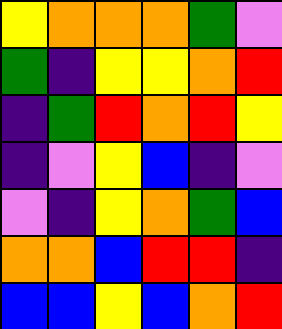[["yellow", "orange", "orange", "orange", "green", "violet"], ["green", "indigo", "yellow", "yellow", "orange", "red"], ["indigo", "green", "red", "orange", "red", "yellow"], ["indigo", "violet", "yellow", "blue", "indigo", "violet"], ["violet", "indigo", "yellow", "orange", "green", "blue"], ["orange", "orange", "blue", "red", "red", "indigo"], ["blue", "blue", "yellow", "blue", "orange", "red"]]